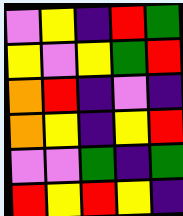[["violet", "yellow", "indigo", "red", "green"], ["yellow", "violet", "yellow", "green", "red"], ["orange", "red", "indigo", "violet", "indigo"], ["orange", "yellow", "indigo", "yellow", "red"], ["violet", "violet", "green", "indigo", "green"], ["red", "yellow", "red", "yellow", "indigo"]]